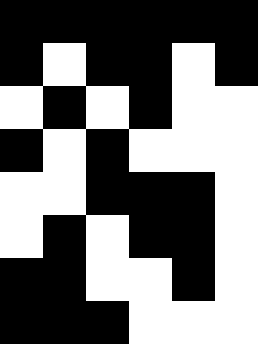[["black", "black", "black", "black", "black", "black"], ["black", "white", "black", "black", "white", "black"], ["white", "black", "white", "black", "white", "white"], ["black", "white", "black", "white", "white", "white"], ["white", "white", "black", "black", "black", "white"], ["white", "black", "white", "black", "black", "white"], ["black", "black", "white", "white", "black", "white"], ["black", "black", "black", "white", "white", "white"]]